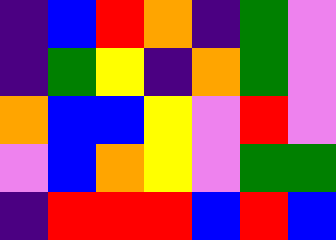[["indigo", "blue", "red", "orange", "indigo", "green", "violet"], ["indigo", "green", "yellow", "indigo", "orange", "green", "violet"], ["orange", "blue", "blue", "yellow", "violet", "red", "violet"], ["violet", "blue", "orange", "yellow", "violet", "green", "green"], ["indigo", "red", "red", "red", "blue", "red", "blue"]]